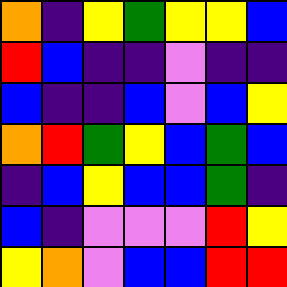[["orange", "indigo", "yellow", "green", "yellow", "yellow", "blue"], ["red", "blue", "indigo", "indigo", "violet", "indigo", "indigo"], ["blue", "indigo", "indigo", "blue", "violet", "blue", "yellow"], ["orange", "red", "green", "yellow", "blue", "green", "blue"], ["indigo", "blue", "yellow", "blue", "blue", "green", "indigo"], ["blue", "indigo", "violet", "violet", "violet", "red", "yellow"], ["yellow", "orange", "violet", "blue", "blue", "red", "red"]]